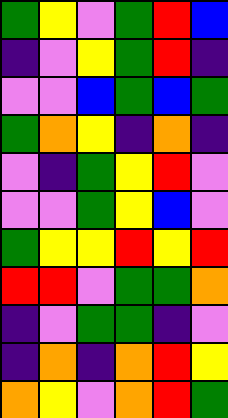[["green", "yellow", "violet", "green", "red", "blue"], ["indigo", "violet", "yellow", "green", "red", "indigo"], ["violet", "violet", "blue", "green", "blue", "green"], ["green", "orange", "yellow", "indigo", "orange", "indigo"], ["violet", "indigo", "green", "yellow", "red", "violet"], ["violet", "violet", "green", "yellow", "blue", "violet"], ["green", "yellow", "yellow", "red", "yellow", "red"], ["red", "red", "violet", "green", "green", "orange"], ["indigo", "violet", "green", "green", "indigo", "violet"], ["indigo", "orange", "indigo", "orange", "red", "yellow"], ["orange", "yellow", "violet", "orange", "red", "green"]]